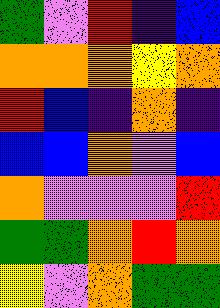[["green", "violet", "red", "indigo", "blue"], ["orange", "orange", "orange", "yellow", "orange"], ["red", "blue", "indigo", "orange", "indigo"], ["blue", "blue", "orange", "violet", "blue"], ["orange", "violet", "violet", "violet", "red"], ["green", "green", "orange", "red", "orange"], ["yellow", "violet", "orange", "green", "green"]]